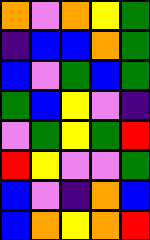[["orange", "violet", "orange", "yellow", "green"], ["indigo", "blue", "blue", "orange", "green"], ["blue", "violet", "green", "blue", "green"], ["green", "blue", "yellow", "violet", "indigo"], ["violet", "green", "yellow", "green", "red"], ["red", "yellow", "violet", "violet", "green"], ["blue", "violet", "indigo", "orange", "blue"], ["blue", "orange", "yellow", "orange", "red"]]